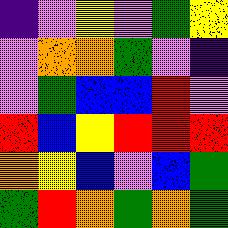[["indigo", "violet", "yellow", "violet", "green", "yellow"], ["violet", "orange", "orange", "green", "violet", "indigo"], ["violet", "green", "blue", "blue", "red", "violet"], ["red", "blue", "yellow", "red", "red", "red"], ["orange", "yellow", "blue", "violet", "blue", "green"], ["green", "red", "orange", "green", "orange", "green"]]